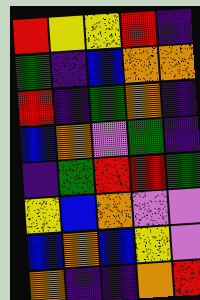[["red", "yellow", "yellow", "red", "indigo"], ["green", "indigo", "blue", "orange", "orange"], ["red", "indigo", "green", "orange", "indigo"], ["blue", "orange", "violet", "green", "indigo"], ["indigo", "green", "red", "red", "green"], ["yellow", "blue", "orange", "violet", "violet"], ["blue", "orange", "blue", "yellow", "violet"], ["orange", "indigo", "indigo", "orange", "red"]]